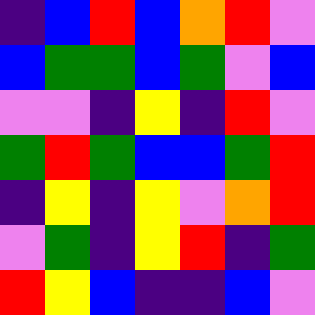[["indigo", "blue", "red", "blue", "orange", "red", "violet"], ["blue", "green", "green", "blue", "green", "violet", "blue"], ["violet", "violet", "indigo", "yellow", "indigo", "red", "violet"], ["green", "red", "green", "blue", "blue", "green", "red"], ["indigo", "yellow", "indigo", "yellow", "violet", "orange", "red"], ["violet", "green", "indigo", "yellow", "red", "indigo", "green"], ["red", "yellow", "blue", "indigo", "indigo", "blue", "violet"]]